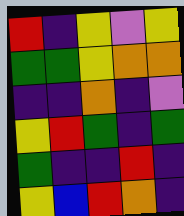[["red", "indigo", "yellow", "violet", "yellow"], ["green", "green", "yellow", "orange", "orange"], ["indigo", "indigo", "orange", "indigo", "violet"], ["yellow", "red", "green", "indigo", "green"], ["green", "indigo", "indigo", "red", "indigo"], ["yellow", "blue", "red", "orange", "indigo"]]